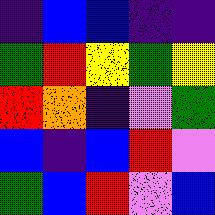[["indigo", "blue", "blue", "indigo", "indigo"], ["green", "red", "yellow", "green", "yellow"], ["red", "orange", "indigo", "violet", "green"], ["blue", "indigo", "blue", "red", "violet"], ["green", "blue", "red", "violet", "blue"]]